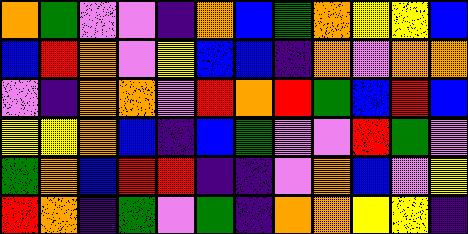[["orange", "green", "violet", "violet", "indigo", "orange", "blue", "green", "orange", "yellow", "yellow", "blue"], ["blue", "red", "orange", "violet", "yellow", "blue", "blue", "indigo", "orange", "violet", "orange", "orange"], ["violet", "indigo", "orange", "orange", "violet", "red", "orange", "red", "green", "blue", "red", "blue"], ["yellow", "yellow", "orange", "blue", "indigo", "blue", "green", "violet", "violet", "red", "green", "violet"], ["green", "orange", "blue", "red", "red", "indigo", "indigo", "violet", "orange", "blue", "violet", "yellow"], ["red", "orange", "indigo", "green", "violet", "green", "indigo", "orange", "orange", "yellow", "yellow", "indigo"]]